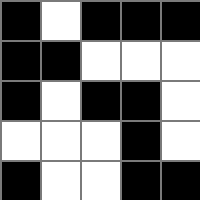[["black", "white", "black", "black", "black"], ["black", "black", "white", "white", "white"], ["black", "white", "black", "black", "white"], ["white", "white", "white", "black", "white"], ["black", "white", "white", "black", "black"]]